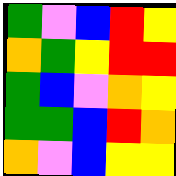[["green", "violet", "blue", "red", "yellow"], ["orange", "green", "yellow", "red", "red"], ["green", "blue", "violet", "orange", "yellow"], ["green", "green", "blue", "red", "orange"], ["orange", "violet", "blue", "yellow", "yellow"]]